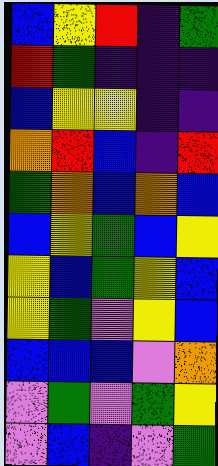[["blue", "yellow", "red", "indigo", "green"], ["red", "green", "indigo", "indigo", "indigo"], ["blue", "yellow", "yellow", "indigo", "indigo"], ["orange", "red", "blue", "indigo", "red"], ["green", "orange", "blue", "orange", "blue"], ["blue", "yellow", "green", "blue", "yellow"], ["yellow", "blue", "green", "yellow", "blue"], ["yellow", "green", "violet", "yellow", "blue"], ["blue", "blue", "blue", "violet", "orange"], ["violet", "green", "violet", "green", "yellow"], ["violet", "blue", "indigo", "violet", "green"]]